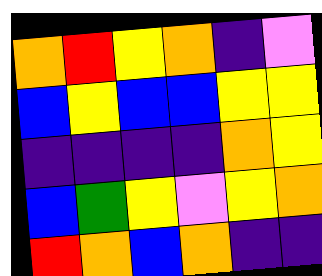[["orange", "red", "yellow", "orange", "indigo", "violet"], ["blue", "yellow", "blue", "blue", "yellow", "yellow"], ["indigo", "indigo", "indigo", "indigo", "orange", "yellow"], ["blue", "green", "yellow", "violet", "yellow", "orange"], ["red", "orange", "blue", "orange", "indigo", "indigo"]]